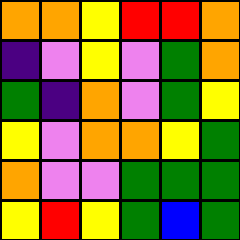[["orange", "orange", "yellow", "red", "red", "orange"], ["indigo", "violet", "yellow", "violet", "green", "orange"], ["green", "indigo", "orange", "violet", "green", "yellow"], ["yellow", "violet", "orange", "orange", "yellow", "green"], ["orange", "violet", "violet", "green", "green", "green"], ["yellow", "red", "yellow", "green", "blue", "green"]]